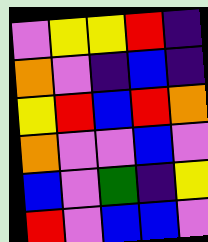[["violet", "yellow", "yellow", "red", "indigo"], ["orange", "violet", "indigo", "blue", "indigo"], ["yellow", "red", "blue", "red", "orange"], ["orange", "violet", "violet", "blue", "violet"], ["blue", "violet", "green", "indigo", "yellow"], ["red", "violet", "blue", "blue", "violet"]]